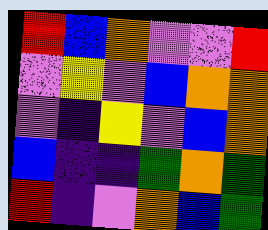[["red", "blue", "orange", "violet", "violet", "red"], ["violet", "yellow", "violet", "blue", "orange", "orange"], ["violet", "indigo", "yellow", "violet", "blue", "orange"], ["blue", "indigo", "indigo", "green", "orange", "green"], ["red", "indigo", "violet", "orange", "blue", "green"]]